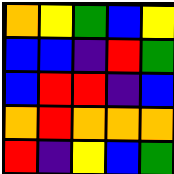[["orange", "yellow", "green", "blue", "yellow"], ["blue", "blue", "indigo", "red", "green"], ["blue", "red", "red", "indigo", "blue"], ["orange", "red", "orange", "orange", "orange"], ["red", "indigo", "yellow", "blue", "green"]]